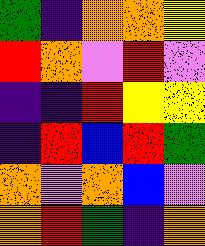[["green", "indigo", "orange", "orange", "yellow"], ["red", "orange", "violet", "red", "violet"], ["indigo", "indigo", "red", "yellow", "yellow"], ["indigo", "red", "blue", "red", "green"], ["orange", "violet", "orange", "blue", "violet"], ["orange", "red", "green", "indigo", "orange"]]